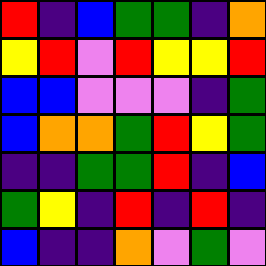[["red", "indigo", "blue", "green", "green", "indigo", "orange"], ["yellow", "red", "violet", "red", "yellow", "yellow", "red"], ["blue", "blue", "violet", "violet", "violet", "indigo", "green"], ["blue", "orange", "orange", "green", "red", "yellow", "green"], ["indigo", "indigo", "green", "green", "red", "indigo", "blue"], ["green", "yellow", "indigo", "red", "indigo", "red", "indigo"], ["blue", "indigo", "indigo", "orange", "violet", "green", "violet"]]